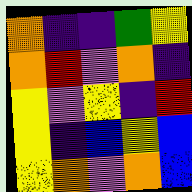[["orange", "indigo", "indigo", "green", "yellow"], ["orange", "red", "violet", "orange", "indigo"], ["yellow", "violet", "yellow", "indigo", "red"], ["yellow", "indigo", "blue", "yellow", "blue"], ["yellow", "orange", "violet", "orange", "blue"]]